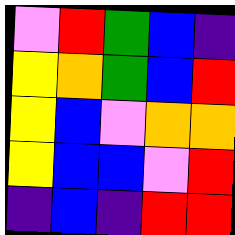[["violet", "red", "green", "blue", "indigo"], ["yellow", "orange", "green", "blue", "red"], ["yellow", "blue", "violet", "orange", "orange"], ["yellow", "blue", "blue", "violet", "red"], ["indigo", "blue", "indigo", "red", "red"]]